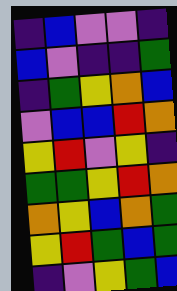[["indigo", "blue", "violet", "violet", "indigo"], ["blue", "violet", "indigo", "indigo", "green"], ["indigo", "green", "yellow", "orange", "blue"], ["violet", "blue", "blue", "red", "orange"], ["yellow", "red", "violet", "yellow", "indigo"], ["green", "green", "yellow", "red", "orange"], ["orange", "yellow", "blue", "orange", "green"], ["yellow", "red", "green", "blue", "green"], ["indigo", "violet", "yellow", "green", "blue"]]